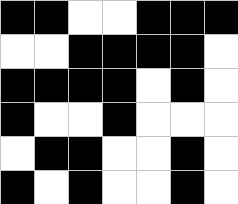[["black", "black", "white", "white", "black", "black", "black"], ["white", "white", "black", "black", "black", "black", "white"], ["black", "black", "black", "black", "white", "black", "white"], ["black", "white", "white", "black", "white", "white", "white"], ["white", "black", "black", "white", "white", "black", "white"], ["black", "white", "black", "white", "white", "black", "white"]]